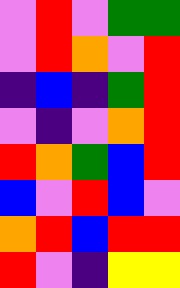[["violet", "red", "violet", "green", "green"], ["violet", "red", "orange", "violet", "red"], ["indigo", "blue", "indigo", "green", "red"], ["violet", "indigo", "violet", "orange", "red"], ["red", "orange", "green", "blue", "red"], ["blue", "violet", "red", "blue", "violet"], ["orange", "red", "blue", "red", "red"], ["red", "violet", "indigo", "yellow", "yellow"]]